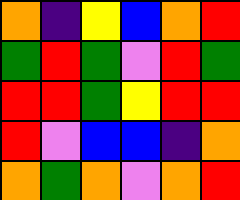[["orange", "indigo", "yellow", "blue", "orange", "red"], ["green", "red", "green", "violet", "red", "green"], ["red", "red", "green", "yellow", "red", "red"], ["red", "violet", "blue", "blue", "indigo", "orange"], ["orange", "green", "orange", "violet", "orange", "red"]]